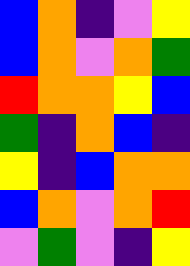[["blue", "orange", "indigo", "violet", "yellow"], ["blue", "orange", "violet", "orange", "green"], ["red", "orange", "orange", "yellow", "blue"], ["green", "indigo", "orange", "blue", "indigo"], ["yellow", "indigo", "blue", "orange", "orange"], ["blue", "orange", "violet", "orange", "red"], ["violet", "green", "violet", "indigo", "yellow"]]